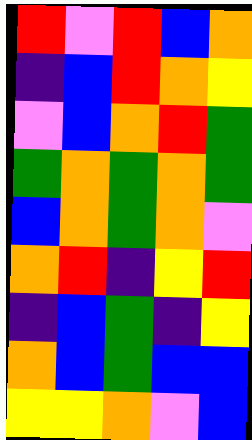[["red", "violet", "red", "blue", "orange"], ["indigo", "blue", "red", "orange", "yellow"], ["violet", "blue", "orange", "red", "green"], ["green", "orange", "green", "orange", "green"], ["blue", "orange", "green", "orange", "violet"], ["orange", "red", "indigo", "yellow", "red"], ["indigo", "blue", "green", "indigo", "yellow"], ["orange", "blue", "green", "blue", "blue"], ["yellow", "yellow", "orange", "violet", "blue"]]